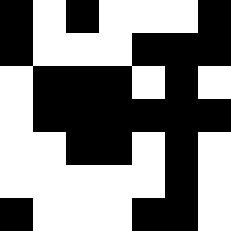[["black", "white", "black", "white", "white", "white", "black"], ["black", "white", "white", "white", "black", "black", "black"], ["white", "black", "black", "black", "white", "black", "white"], ["white", "black", "black", "black", "black", "black", "black"], ["white", "white", "black", "black", "white", "black", "white"], ["white", "white", "white", "white", "white", "black", "white"], ["black", "white", "white", "white", "black", "black", "white"]]